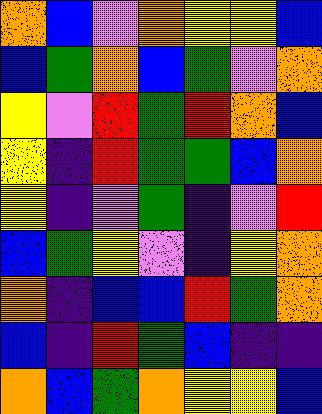[["orange", "blue", "violet", "orange", "yellow", "yellow", "blue"], ["blue", "green", "orange", "blue", "green", "violet", "orange"], ["yellow", "violet", "red", "green", "red", "orange", "blue"], ["yellow", "indigo", "red", "green", "green", "blue", "orange"], ["yellow", "indigo", "violet", "green", "indigo", "violet", "red"], ["blue", "green", "yellow", "violet", "indigo", "yellow", "orange"], ["orange", "indigo", "blue", "blue", "red", "green", "orange"], ["blue", "indigo", "red", "green", "blue", "indigo", "indigo"], ["orange", "blue", "green", "orange", "yellow", "yellow", "blue"]]